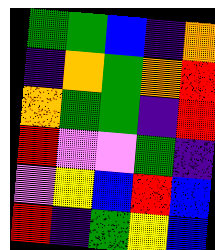[["green", "green", "blue", "indigo", "orange"], ["indigo", "orange", "green", "orange", "red"], ["orange", "green", "green", "indigo", "red"], ["red", "violet", "violet", "green", "indigo"], ["violet", "yellow", "blue", "red", "blue"], ["red", "indigo", "green", "yellow", "blue"]]